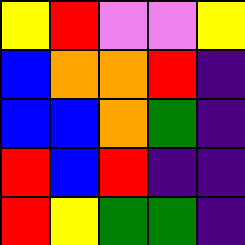[["yellow", "red", "violet", "violet", "yellow"], ["blue", "orange", "orange", "red", "indigo"], ["blue", "blue", "orange", "green", "indigo"], ["red", "blue", "red", "indigo", "indigo"], ["red", "yellow", "green", "green", "indigo"]]